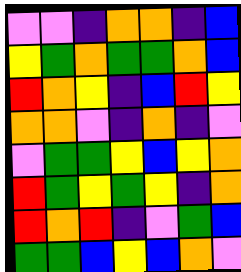[["violet", "violet", "indigo", "orange", "orange", "indigo", "blue"], ["yellow", "green", "orange", "green", "green", "orange", "blue"], ["red", "orange", "yellow", "indigo", "blue", "red", "yellow"], ["orange", "orange", "violet", "indigo", "orange", "indigo", "violet"], ["violet", "green", "green", "yellow", "blue", "yellow", "orange"], ["red", "green", "yellow", "green", "yellow", "indigo", "orange"], ["red", "orange", "red", "indigo", "violet", "green", "blue"], ["green", "green", "blue", "yellow", "blue", "orange", "violet"]]